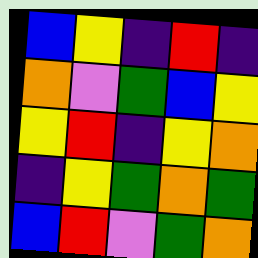[["blue", "yellow", "indigo", "red", "indigo"], ["orange", "violet", "green", "blue", "yellow"], ["yellow", "red", "indigo", "yellow", "orange"], ["indigo", "yellow", "green", "orange", "green"], ["blue", "red", "violet", "green", "orange"]]